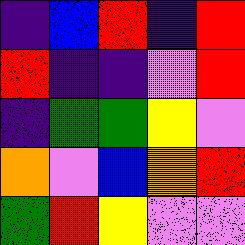[["indigo", "blue", "red", "indigo", "red"], ["red", "indigo", "indigo", "violet", "red"], ["indigo", "green", "green", "yellow", "violet"], ["orange", "violet", "blue", "orange", "red"], ["green", "red", "yellow", "violet", "violet"]]